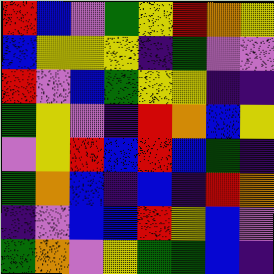[["red", "blue", "violet", "green", "yellow", "red", "orange", "yellow"], ["blue", "yellow", "yellow", "yellow", "indigo", "green", "violet", "violet"], ["red", "violet", "blue", "green", "yellow", "yellow", "indigo", "indigo"], ["green", "yellow", "violet", "indigo", "red", "orange", "blue", "yellow"], ["violet", "yellow", "red", "blue", "red", "blue", "green", "indigo"], ["green", "orange", "blue", "indigo", "blue", "indigo", "red", "orange"], ["indigo", "violet", "blue", "blue", "red", "yellow", "blue", "violet"], ["green", "orange", "violet", "yellow", "green", "green", "blue", "indigo"]]